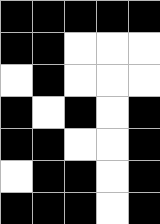[["black", "black", "black", "black", "black"], ["black", "black", "white", "white", "white"], ["white", "black", "white", "white", "white"], ["black", "white", "black", "white", "black"], ["black", "black", "white", "white", "black"], ["white", "black", "black", "white", "black"], ["black", "black", "black", "white", "black"]]